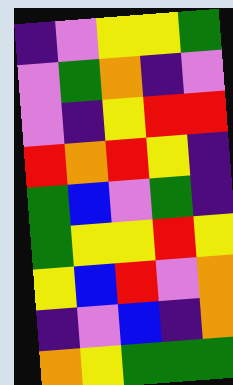[["indigo", "violet", "yellow", "yellow", "green"], ["violet", "green", "orange", "indigo", "violet"], ["violet", "indigo", "yellow", "red", "red"], ["red", "orange", "red", "yellow", "indigo"], ["green", "blue", "violet", "green", "indigo"], ["green", "yellow", "yellow", "red", "yellow"], ["yellow", "blue", "red", "violet", "orange"], ["indigo", "violet", "blue", "indigo", "orange"], ["orange", "yellow", "green", "green", "green"]]